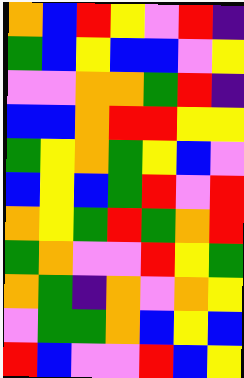[["orange", "blue", "red", "yellow", "violet", "red", "indigo"], ["green", "blue", "yellow", "blue", "blue", "violet", "yellow"], ["violet", "violet", "orange", "orange", "green", "red", "indigo"], ["blue", "blue", "orange", "red", "red", "yellow", "yellow"], ["green", "yellow", "orange", "green", "yellow", "blue", "violet"], ["blue", "yellow", "blue", "green", "red", "violet", "red"], ["orange", "yellow", "green", "red", "green", "orange", "red"], ["green", "orange", "violet", "violet", "red", "yellow", "green"], ["orange", "green", "indigo", "orange", "violet", "orange", "yellow"], ["violet", "green", "green", "orange", "blue", "yellow", "blue"], ["red", "blue", "violet", "violet", "red", "blue", "yellow"]]